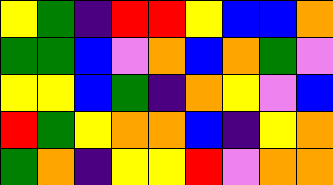[["yellow", "green", "indigo", "red", "red", "yellow", "blue", "blue", "orange"], ["green", "green", "blue", "violet", "orange", "blue", "orange", "green", "violet"], ["yellow", "yellow", "blue", "green", "indigo", "orange", "yellow", "violet", "blue"], ["red", "green", "yellow", "orange", "orange", "blue", "indigo", "yellow", "orange"], ["green", "orange", "indigo", "yellow", "yellow", "red", "violet", "orange", "orange"]]